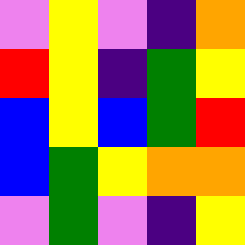[["violet", "yellow", "violet", "indigo", "orange"], ["red", "yellow", "indigo", "green", "yellow"], ["blue", "yellow", "blue", "green", "red"], ["blue", "green", "yellow", "orange", "orange"], ["violet", "green", "violet", "indigo", "yellow"]]